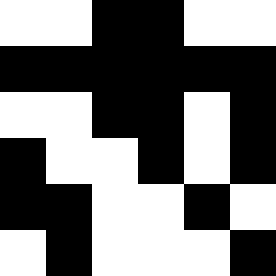[["white", "white", "black", "black", "white", "white"], ["black", "black", "black", "black", "black", "black"], ["white", "white", "black", "black", "white", "black"], ["black", "white", "white", "black", "white", "black"], ["black", "black", "white", "white", "black", "white"], ["white", "black", "white", "white", "white", "black"]]